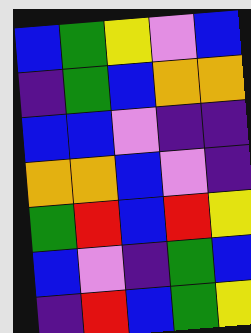[["blue", "green", "yellow", "violet", "blue"], ["indigo", "green", "blue", "orange", "orange"], ["blue", "blue", "violet", "indigo", "indigo"], ["orange", "orange", "blue", "violet", "indigo"], ["green", "red", "blue", "red", "yellow"], ["blue", "violet", "indigo", "green", "blue"], ["indigo", "red", "blue", "green", "yellow"]]